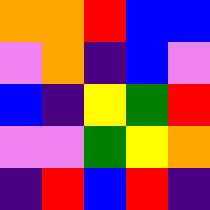[["orange", "orange", "red", "blue", "blue"], ["violet", "orange", "indigo", "blue", "violet"], ["blue", "indigo", "yellow", "green", "red"], ["violet", "violet", "green", "yellow", "orange"], ["indigo", "red", "blue", "red", "indigo"]]